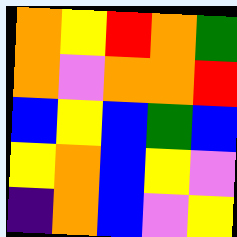[["orange", "yellow", "red", "orange", "green"], ["orange", "violet", "orange", "orange", "red"], ["blue", "yellow", "blue", "green", "blue"], ["yellow", "orange", "blue", "yellow", "violet"], ["indigo", "orange", "blue", "violet", "yellow"]]